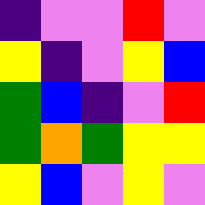[["indigo", "violet", "violet", "red", "violet"], ["yellow", "indigo", "violet", "yellow", "blue"], ["green", "blue", "indigo", "violet", "red"], ["green", "orange", "green", "yellow", "yellow"], ["yellow", "blue", "violet", "yellow", "violet"]]